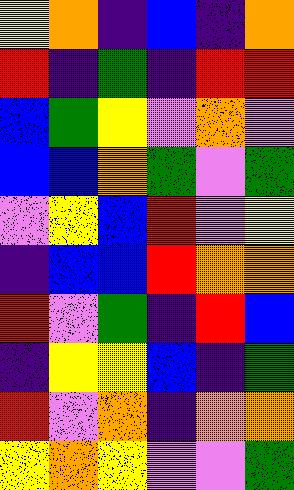[["yellow", "orange", "indigo", "blue", "indigo", "orange"], ["red", "indigo", "green", "indigo", "red", "red"], ["blue", "green", "yellow", "violet", "orange", "violet"], ["blue", "blue", "orange", "green", "violet", "green"], ["violet", "yellow", "blue", "red", "violet", "yellow"], ["indigo", "blue", "blue", "red", "orange", "orange"], ["red", "violet", "green", "indigo", "red", "blue"], ["indigo", "yellow", "yellow", "blue", "indigo", "green"], ["red", "violet", "orange", "indigo", "orange", "orange"], ["yellow", "orange", "yellow", "violet", "violet", "green"]]